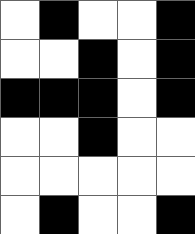[["white", "black", "white", "white", "black"], ["white", "white", "black", "white", "black"], ["black", "black", "black", "white", "black"], ["white", "white", "black", "white", "white"], ["white", "white", "white", "white", "white"], ["white", "black", "white", "white", "black"]]